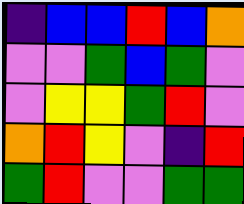[["indigo", "blue", "blue", "red", "blue", "orange"], ["violet", "violet", "green", "blue", "green", "violet"], ["violet", "yellow", "yellow", "green", "red", "violet"], ["orange", "red", "yellow", "violet", "indigo", "red"], ["green", "red", "violet", "violet", "green", "green"]]